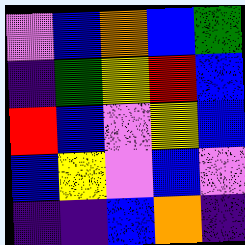[["violet", "blue", "orange", "blue", "green"], ["indigo", "green", "yellow", "red", "blue"], ["red", "blue", "violet", "yellow", "blue"], ["blue", "yellow", "violet", "blue", "violet"], ["indigo", "indigo", "blue", "orange", "indigo"]]